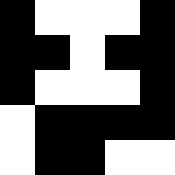[["black", "white", "white", "white", "black"], ["black", "black", "white", "black", "black"], ["black", "white", "white", "white", "black"], ["white", "black", "black", "black", "black"], ["white", "black", "black", "white", "white"]]